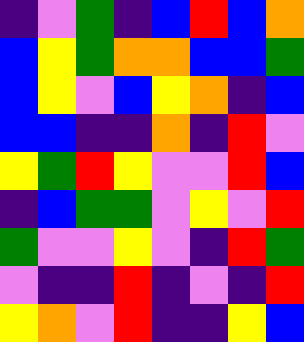[["indigo", "violet", "green", "indigo", "blue", "red", "blue", "orange"], ["blue", "yellow", "green", "orange", "orange", "blue", "blue", "green"], ["blue", "yellow", "violet", "blue", "yellow", "orange", "indigo", "blue"], ["blue", "blue", "indigo", "indigo", "orange", "indigo", "red", "violet"], ["yellow", "green", "red", "yellow", "violet", "violet", "red", "blue"], ["indigo", "blue", "green", "green", "violet", "yellow", "violet", "red"], ["green", "violet", "violet", "yellow", "violet", "indigo", "red", "green"], ["violet", "indigo", "indigo", "red", "indigo", "violet", "indigo", "red"], ["yellow", "orange", "violet", "red", "indigo", "indigo", "yellow", "blue"]]